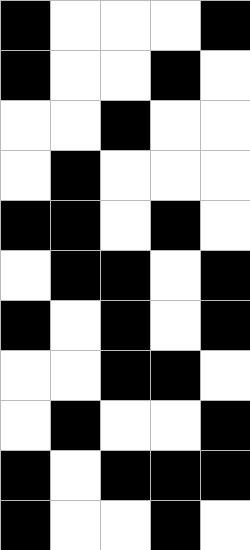[["black", "white", "white", "white", "black"], ["black", "white", "white", "black", "white"], ["white", "white", "black", "white", "white"], ["white", "black", "white", "white", "white"], ["black", "black", "white", "black", "white"], ["white", "black", "black", "white", "black"], ["black", "white", "black", "white", "black"], ["white", "white", "black", "black", "white"], ["white", "black", "white", "white", "black"], ["black", "white", "black", "black", "black"], ["black", "white", "white", "black", "white"]]